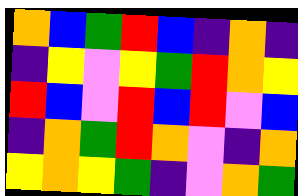[["orange", "blue", "green", "red", "blue", "indigo", "orange", "indigo"], ["indigo", "yellow", "violet", "yellow", "green", "red", "orange", "yellow"], ["red", "blue", "violet", "red", "blue", "red", "violet", "blue"], ["indigo", "orange", "green", "red", "orange", "violet", "indigo", "orange"], ["yellow", "orange", "yellow", "green", "indigo", "violet", "orange", "green"]]